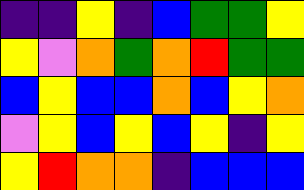[["indigo", "indigo", "yellow", "indigo", "blue", "green", "green", "yellow"], ["yellow", "violet", "orange", "green", "orange", "red", "green", "green"], ["blue", "yellow", "blue", "blue", "orange", "blue", "yellow", "orange"], ["violet", "yellow", "blue", "yellow", "blue", "yellow", "indigo", "yellow"], ["yellow", "red", "orange", "orange", "indigo", "blue", "blue", "blue"]]